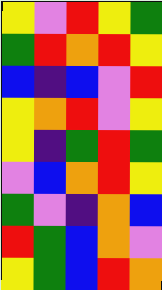[["yellow", "violet", "red", "yellow", "green"], ["green", "red", "orange", "red", "yellow"], ["blue", "indigo", "blue", "violet", "red"], ["yellow", "orange", "red", "violet", "yellow"], ["yellow", "indigo", "green", "red", "green"], ["violet", "blue", "orange", "red", "yellow"], ["green", "violet", "indigo", "orange", "blue"], ["red", "green", "blue", "orange", "violet"], ["yellow", "green", "blue", "red", "orange"]]